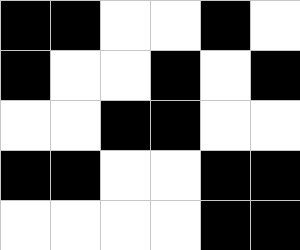[["black", "black", "white", "white", "black", "white"], ["black", "white", "white", "black", "white", "black"], ["white", "white", "black", "black", "white", "white"], ["black", "black", "white", "white", "black", "black"], ["white", "white", "white", "white", "black", "black"]]